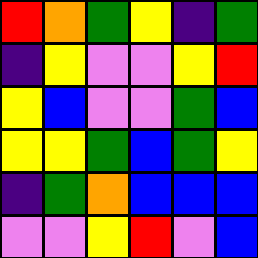[["red", "orange", "green", "yellow", "indigo", "green"], ["indigo", "yellow", "violet", "violet", "yellow", "red"], ["yellow", "blue", "violet", "violet", "green", "blue"], ["yellow", "yellow", "green", "blue", "green", "yellow"], ["indigo", "green", "orange", "blue", "blue", "blue"], ["violet", "violet", "yellow", "red", "violet", "blue"]]